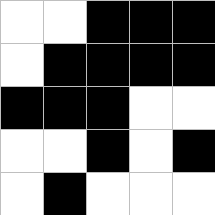[["white", "white", "black", "black", "black"], ["white", "black", "black", "black", "black"], ["black", "black", "black", "white", "white"], ["white", "white", "black", "white", "black"], ["white", "black", "white", "white", "white"]]